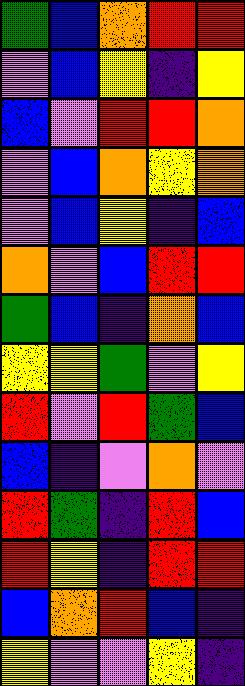[["green", "blue", "orange", "red", "red"], ["violet", "blue", "yellow", "indigo", "yellow"], ["blue", "violet", "red", "red", "orange"], ["violet", "blue", "orange", "yellow", "orange"], ["violet", "blue", "yellow", "indigo", "blue"], ["orange", "violet", "blue", "red", "red"], ["green", "blue", "indigo", "orange", "blue"], ["yellow", "yellow", "green", "violet", "yellow"], ["red", "violet", "red", "green", "blue"], ["blue", "indigo", "violet", "orange", "violet"], ["red", "green", "indigo", "red", "blue"], ["red", "yellow", "indigo", "red", "red"], ["blue", "orange", "red", "blue", "indigo"], ["yellow", "violet", "violet", "yellow", "indigo"]]